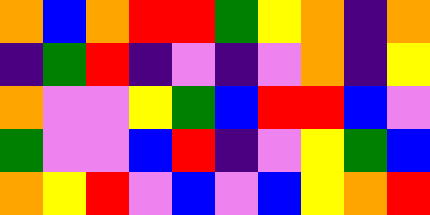[["orange", "blue", "orange", "red", "red", "green", "yellow", "orange", "indigo", "orange"], ["indigo", "green", "red", "indigo", "violet", "indigo", "violet", "orange", "indigo", "yellow"], ["orange", "violet", "violet", "yellow", "green", "blue", "red", "red", "blue", "violet"], ["green", "violet", "violet", "blue", "red", "indigo", "violet", "yellow", "green", "blue"], ["orange", "yellow", "red", "violet", "blue", "violet", "blue", "yellow", "orange", "red"]]